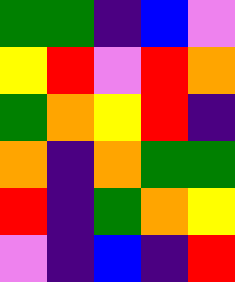[["green", "green", "indigo", "blue", "violet"], ["yellow", "red", "violet", "red", "orange"], ["green", "orange", "yellow", "red", "indigo"], ["orange", "indigo", "orange", "green", "green"], ["red", "indigo", "green", "orange", "yellow"], ["violet", "indigo", "blue", "indigo", "red"]]